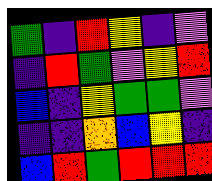[["green", "indigo", "red", "yellow", "indigo", "violet"], ["indigo", "red", "green", "violet", "yellow", "red"], ["blue", "indigo", "yellow", "green", "green", "violet"], ["indigo", "indigo", "orange", "blue", "yellow", "indigo"], ["blue", "red", "green", "red", "red", "red"]]